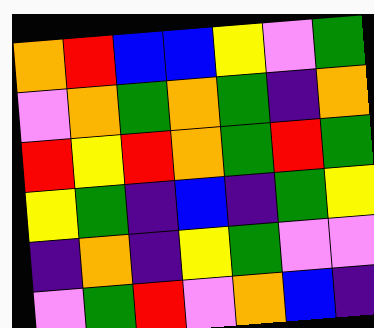[["orange", "red", "blue", "blue", "yellow", "violet", "green"], ["violet", "orange", "green", "orange", "green", "indigo", "orange"], ["red", "yellow", "red", "orange", "green", "red", "green"], ["yellow", "green", "indigo", "blue", "indigo", "green", "yellow"], ["indigo", "orange", "indigo", "yellow", "green", "violet", "violet"], ["violet", "green", "red", "violet", "orange", "blue", "indigo"]]